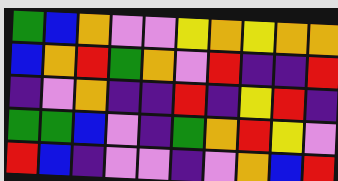[["green", "blue", "orange", "violet", "violet", "yellow", "orange", "yellow", "orange", "orange"], ["blue", "orange", "red", "green", "orange", "violet", "red", "indigo", "indigo", "red"], ["indigo", "violet", "orange", "indigo", "indigo", "red", "indigo", "yellow", "red", "indigo"], ["green", "green", "blue", "violet", "indigo", "green", "orange", "red", "yellow", "violet"], ["red", "blue", "indigo", "violet", "violet", "indigo", "violet", "orange", "blue", "red"]]